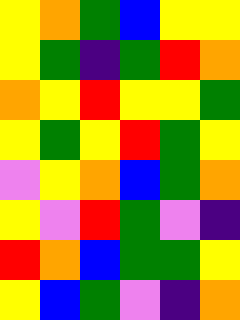[["yellow", "orange", "green", "blue", "yellow", "yellow"], ["yellow", "green", "indigo", "green", "red", "orange"], ["orange", "yellow", "red", "yellow", "yellow", "green"], ["yellow", "green", "yellow", "red", "green", "yellow"], ["violet", "yellow", "orange", "blue", "green", "orange"], ["yellow", "violet", "red", "green", "violet", "indigo"], ["red", "orange", "blue", "green", "green", "yellow"], ["yellow", "blue", "green", "violet", "indigo", "orange"]]